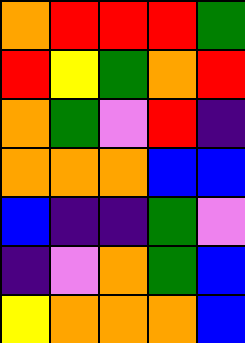[["orange", "red", "red", "red", "green"], ["red", "yellow", "green", "orange", "red"], ["orange", "green", "violet", "red", "indigo"], ["orange", "orange", "orange", "blue", "blue"], ["blue", "indigo", "indigo", "green", "violet"], ["indigo", "violet", "orange", "green", "blue"], ["yellow", "orange", "orange", "orange", "blue"]]